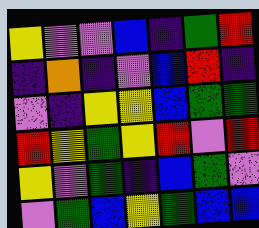[["yellow", "violet", "violet", "blue", "indigo", "green", "red"], ["indigo", "orange", "indigo", "violet", "blue", "red", "indigo"], ["violet", "indigo", "yellow", "yellow", "blue", "green", "green"], ["red", "yellow", "green", "yellow", "red", "violet", "red"], ["yellow", "violet", "green", "indigo", "blue", "green", "violet"], ["violet", "green", "blue", "yellow", "green", "blue", "blue"]]